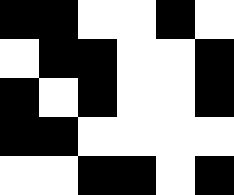[["black", "black", "white", "white", "black", "white"], ["white", "black", "black", "white", "white", "black"], ["black", "white", "black", "white", "white", "black"], ["black", "black", "white", "white", "white", "white"], ["white", "white", "black", "black", "white", "black"]]